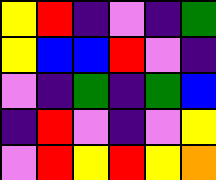[["yellow", "red", "indigo", "violet", "indigo", "green"], ["yellow", "blue", "blue", "red", "violet", "indigo"], ["violet", "indigo", "green", "indigo", "green", "blue"], ["indigo", "red", "violet", "indigo", "violet", "yellow"], ["violet", "red", "yellow", "red", "yellow", "orange"]]